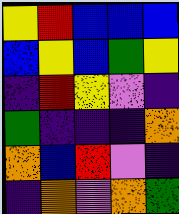[["yellow", "red", "blue", "blue", "blue"], ["blue", "yellow", "blue", "green", "yellow"], ["indigo", "red", "yellow", "violet", "indigo"], ["green", "indigo", "indigo", "indigo", "orange"], ["orange", "blue", "red", "violet", "indigo"], ["indigo", "orange", "violet", "orange", "green"]]